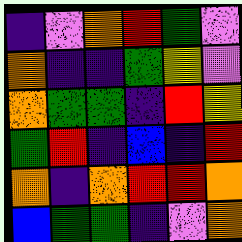[["indigo", "violet", "orange", "red", "green", "violet"], ["orange", "indigo", "indigo", "green", "yellow", "violet"], ["orange", "green", "green", "indigo", "red", "yellow"], ["green", "red", "indigo", "blue", "indigo", "red"], ["orange", "indigo", "orange", "red", "red", "orange"], ["blue", "green", "green", "indigo", "violet", "orange"]]